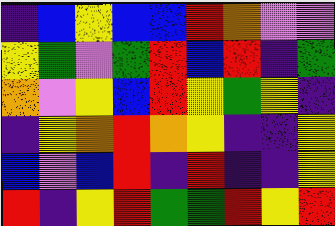[["indigo", "blue", "yellow", "blue", "blue", "red", "orange", "violet", "violet"], ["yellow", "green", "violet", "green", "red", "blue", "red", "indigo", "green"], ["orange", "violet", "yellow", "blue", "red", "yellow", "green", "yellow", "indigo"], ["indigo", "yellow", "orange", "red", "orange", "yellow", "indigo", "indigo", "yellow"], ["blue", "violet", "blue", "red", "indigo", "red", "indigo", "indigo", "yellow"], ["red", "indigo", "yellow", "red", "green", "green", "red", "yellow", "red"]]